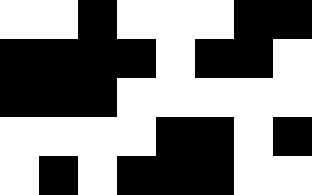[["white", "white", "black", "white", "white", "white", "black", "black"], ["black", "black", "black", "black", "white", "black", "black", "white"], ["black", "black", "black", "white", "white", "white", "white", "white"], ["white", "white", "white", "white", "black", "black", "white", "black"], ["white", "black", "white", "black", "black", "black", "white", "white"]]